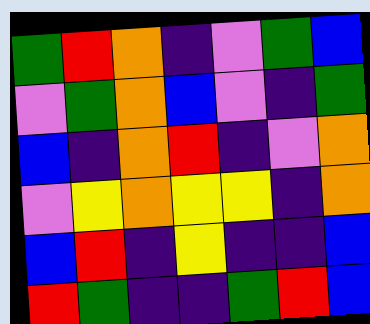[["green", "red", "orange", "indigo", "violet", "green", "blue"], ["violet", "green", "orange", "blue", "violet", "indigo", "green"], ["blue", "indigo", "orange", "red", "indigo", "violet", "orange"], ["violet", "yellow", "orange", "yellow", "yellow", "indigo", "orange"], ["blue", "red", "indigo", "yellow", "indigo", "indigo", "blue"], ["red", "green", "indigo", "indigo", "green", "red", "blue"]]